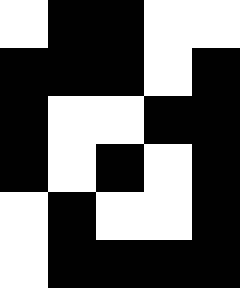[["white", "black", "black", "white", "white"], ["black", "black", "black", "white", "black"], ["black", "white", "white", "black", "black"], ["black", "white", "black", "white", "black"], ["white", "black", "white", "white", "black"], ["white", "black", "black", "black", "black"]]